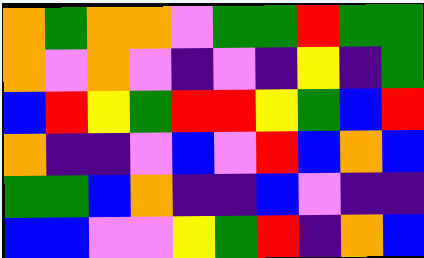[["orange", "green", "orange", "orange", "violet", "green", "green", "red", "green", "green"], ["orange", "violet", "orange", "violet", "indigo", "violet", "indigo", "yellow", "indigo", "green"], ["blue", "red", "yellow", "green", "red", "red", "yellow", "green", "blue", "red"], ["orange", "indigo", "indigo", "violet", "blue", "violet", "red", "blue", "orange", "blue"], ["green", "green", "blue", "orange", "indigo", "indigo", "blue", "violet", "indigo", "indigo"], ["blue", "blue", "violet", "violet", "yellow", "green", "red", "indigo", "orange", "blue"]]